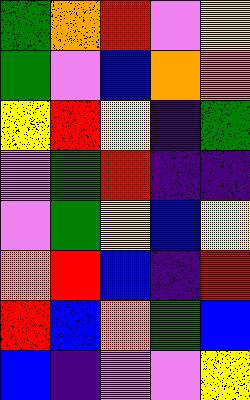[["green", "orange", "red", "violet", "yellow"], ["green", "violet", "blue", "orange", "orange"], ["yellow", "red", "yellow", "indigo", "green"], ["violet", "green", "red", "indigo", "indigo"], ["violet", "green", "yellow", "blue", "yellow"], ["orange", "red", "blue", "indigo", "red"], ["red", "blue", "orange", "green", "blue"], ["blue", "indigo", "violet", "violet", "yellow"]]